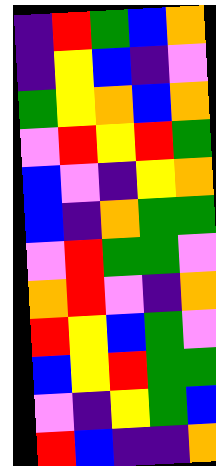[["indigo", "red", "green", "blue", "orange"], ["indigo", "yellow", "blue", "indigo", "violet"], ["green", "yellow", "orange", "blue", "orange"], ["violet", "red", "yellow", "red", "green"], ["blue", "violet", "indigo", "yellow", "orange"], ["blue", "indigo", "orange", "green", "green"], ["violet", "red", "green", "green", "violet"], ["orange", "red", "violet", "indigo", "orange"], ["red", "yellow", "blue", "green", "violet"], ["blue", "yellow", "red", "green", "green"], ["violet", "indigo", "yellow", "green", "blue"], ["red", "blue", "indigo", "indigo", "orange"]]